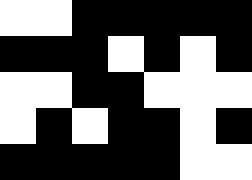[["white", "white", "black", "black", "black", "black", "black"], ["black", "black", "black", "white", "black", "white", "black"], ["white", "white", "black", "black", "white", "white", "white"], ["white", "black", "white", "black", "black", "white", "black"], ["black", "black", "black", "black", "black", "white", "white"]]